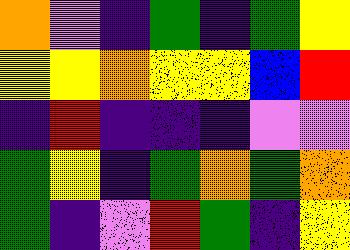[["orange", "violet", "indigo", "green", "indigo", "green", "yellow"], ["yellow", "yellow", "orange", "yellow", "yellow", "blue", "red"], ["indigo", "red", "indigo", "indigo", "indigo", "violet", "violet"], ["green", "yellow", "indigo", "green", "orange", "green", "orange"], ["green", "indigo", "violet", "red", "green", "indigo", "yellow"]]